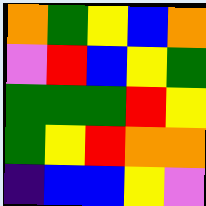[["orange", "green", "yellow", "blue", "orange"], ["violet", "red", "blue", "yellow", "green"], ["green", "green", "green", "red", "yellow"], ["green", "yellow", "red", "orange", "orange"], ["indigo", "blue", "blue", "yellow", "violet"]]